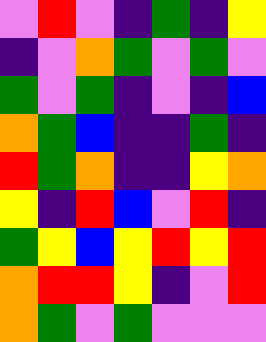[["violet", "red", "violet", "indigo", "green", "indigo", "yellow"], ["indigo", "violet", "orange", "green", "violet", "green", "violet"], ["green", "violet", "green", "indigo", "violet", "indigo", "blue"], ["orange", "green", "blue", "indigo", "indigo", "green", "indigo"], ["red", "green", "orange", "indigo", "indigo", "yellow", "orange"], ["yellow", "indigo", "red", "blue", "violet", "red", "indigo"], ["green", "yellow", "blue", "yellow", "red", "yellow", "red"], ["orange", "red", "red", "yellow", "indigo", "violet", "red"], ["orange", "green", "violet", "green", "violet", "violet", "violet"]]